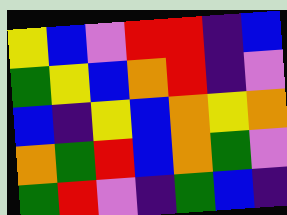[["yellow", "blue", "violet", "red", "red", "indigo", "blue"], ["green", "yellow", "blue", "orange", "red", "indigo", "violet"], ["blue", "indigo", "yellow", "blue", "orange", "yellow", "orange"], ["orange", "green", "red", "blue", "orange", "green", "violet"], ["green", "red", "violet", "indigo", "green", "blue", "indigo"]]